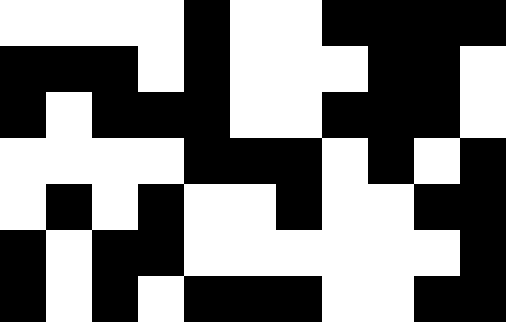[["white", "white", "white", "white", "black", "white", "white", "black", "black", "black", "black"], ["black", "black", "black", "white", "black", "white", "white", "white", "black", "black", "white"], ["black", "white", "black", "black", "black", "white", "white", "black", "black", "black", "white"], ["white", "white", "white", "white", "black", "black", "black", "white", "black", "white", "black"], ["white", "black", "white", "black", "white", "white", "black", "white", "white", "black", "black"], ["black", "white", "black", "black", "white", "white", "white", "white", "white", "white", "black"], ["black", "white", "black", "white", "black", "black", "black", "white", "white", "black", "black"]]